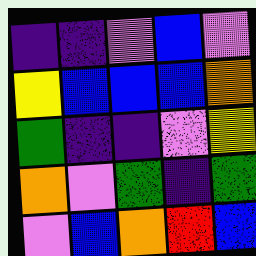[["indigo", "indigo", "violet", "blue", "violet"], ["yellow", "blue", "blue", "blue", "orange"], ["green", "indigo", "indigo", "violet", "yellow"], ["orange", "violet", "green", "indigo", "green"], ["violet", "blue", "orange", "red", "blue"]]